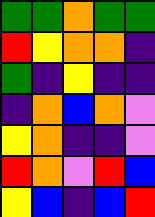[["green", "green", "orange", "green", "green"], ["red", "yellow", "orange", "orange", "indigo"], ["green", "indigo", "yellow", "indigo", "indigo"], ["indigo", "orange", "blue", "orange", "violet"], ["yellow", "orange", "indigo", "indigo", "violet"], ["red", "orange", "violet", "red", "blue"], ["yellow", "blue", "indigo", "blue", "red"]]